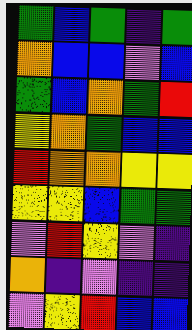[["green", "blue", "green", "indigo", "green"], ["orange", "blue", "blue", "violet", "blue"], ["green", "blue", "orange", "green", "red"], ["yellow", "orange", "green", "blue", "blue"], ["red", "orange", "orange", "yellow", "yellow"], ["yellow", "yellow", "blue", "green", "green"], ["violet", "red", "yellow", "violet", "indigo"], ["orange", "indigo", "violet", "indigo", "indigo"], ["violet", "yellow", "red", "blue", "blue"]]